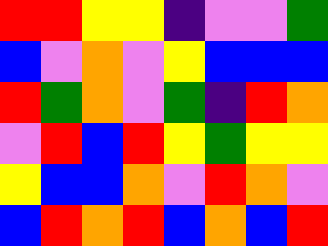[["red", "red", "yellow", "yellow", "indigo", "violet", "violet", "green"], ["blue", "violet", "orange", "violet", "yellow", "blue", "blue", "blue"], ["red", "green", "orange", "violet", "green", "indigo", "red", "orange"], ["violet", "red", "blue", "red", "yellow", "green", "yellow", "yellow"], ["yellow", "blue", "blue", "orange", "violet", "red", "orange", "violet"], ["blue", "red", "orange", "red", "blue", "orange", "blue", "red"]]